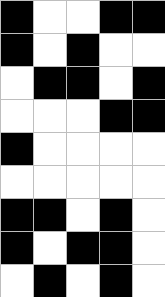[["black", "white", "white", "black", "black"], ["black", "white", "black", "white", "white"], ["white", "black", "black", "white", "black"], ["white", "white", "white", "black", "black"], ["black", "white", "white", "white", "white"], ["white", "white", "white", "white", "white"], ["black", "black", "white", "black", "white"], ["black", "white", "black", "black", "white"], ["white", "black", "white", "black", "white"]]